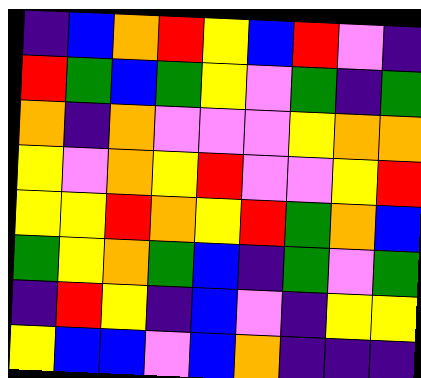[["indigo", "blue", "orange", "red", "yellow", "blue", "red", "violet", "indigo"], ["red", "green", "blue", "green", "yellow", "violet", "green", "indigo", "green"], ["orange", "indigo", "orange", "violet", "violet", "violet", "yellow", "orange", "orange"], ["yellow", "violet", "orange", "yellow", "red", "violet", "violet", "yellow", "red"], ["yellow", "yellow", "red", "orange", "yellow", "red", "green", "orange", "blue"], ["green", "yellow", "orange", "green", "blue", "indigo", "green", "violet", "green"], ["indigo", "red", "yellow", "indigo", "blue", "violet", "indigo", "yellow", "yellow"], ["yellow", "blue", "blue", "violet", "blue", "orange", "indigo", "indigo", "indigo"]]